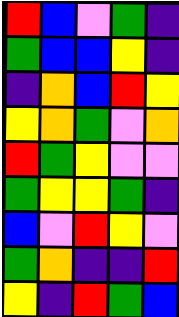[["red", "blue", "violet", "green", "indigo"], ["green", "blue", "blue", "yellow", "indigo"], ["indigo", "orange", "blue", "red", "yellow"], ["yellow", "orange", "green", "violet", "orange"], ["red", "green", "yellow", "violet", "violet"], ["green", "yellow", "yellow", "green", "indigo"], ["blue", "violet", "red", "yellow", "violet"], ["green", "orange", "indigo", "indigo", "red"], ["yellow", "indigo", "red", "green", "blue"]]